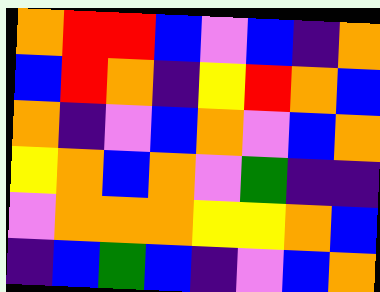[["orange", "red", "red", "blue", "violet", "blue", "indigo", "orange"], ["blue", "red", "orange", "indigo", "yellow", "red", "orange", "blue"], ["orange", "indigo", "violet", "blue", "orange", "violet", "blue", "orange"], ["yellow", "orange", "blue", "orange", "violet", "green", "indigo", "indigo"], ["violet", "orange", "orange", "orange", "yellow", "yellow", "orange", "blue"], ["indigo", "blue", "green", "blue", "indigo", "violet", "blue", "orange"]]